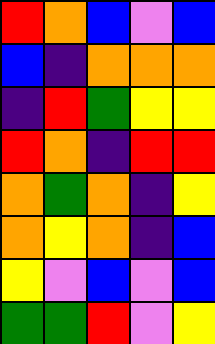[["red", "orange", "blue", "violet", "blue"], ["blue", "indigo", "orange", "orange", "orange"], ["indigo", "red", "green", "yellow", "yellow"], ["red", "orange", "indigo", "red", "red"], ["orange", "green", "orange", "indigo", "yellow"], ["orange", "yellow", "orange", "indigo", "blue"], ["yellow", "violet", "blue", "violet", "blue"], ["green", "green", "red", "violet", "yellow"]]